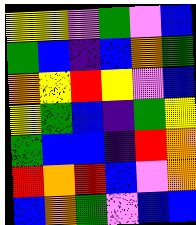[["yellow", "yellow", "violet", "green", "violet", "blue"], ["green", "blue", "indigo", "blue", "orange", "green"], ["orange", "yellow", "red", "yellow", "violet", "blue"], ["yellow", "green", "blue", "indigo", "green", "yellow"], ["green", "blue", "blue", "indigo", "red", "orange"], ["red", "orange", "red", "blue", "violet", "orange"], ["blue", "orange", "green", "violet", "blue", "blue"]]